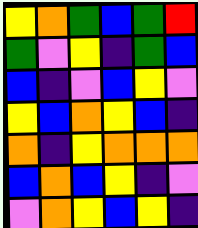[["yellow", "orange", "green", "blue", "green", "red"], ["green", "violet", "yellow", "indigo", "green", "blue"], ["blue", "indigo", "violet", "blue", "yellow", "violet"], ["yellow", "blue", "orange", "yellow", "blue", "indigo"], ["orange", "indigo", "yellow", "orange", "orange", "orange"], ["blue", "orange", "blue", "yellow", "indigo", "violet"], ["violet", "orange", "yellow", "blue", "yellow", "indigo"]]